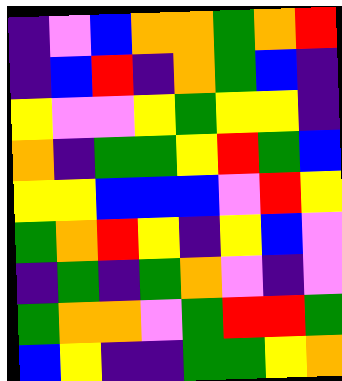[["indigo", "violet", "blue", "orange", "orange", "green", "orange", "red"], ["indigo", "blue", "red", "indigo", "orange", "green", "blue", "indigo"], ["yellow", "violet", "violet", "yellow", "green", "yellow", "yellow", "indigo"], ["orange", "indigo", "green", "green", "yellow", "red", "green", "blue"], ["yellow", "yellow", "blue", "blue", "blue", "violet", "red", "yellow"], ["green", "orange", "red", "yellow", "indigo", "yellow", "blue", "violet"], ["indigo", "green", "indigo", "green", "orange", "violet", "indigo", "violet"], ["green", "orange", "orange", "violet", "green", "red", "red", "green"], ["blue", "yellow", "indigo", "indigo", "green", "green", "yellow", "orange"]]